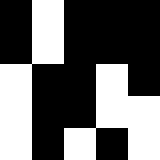[["black", "white", "black", "black", "black"], ["black", "white", "black", "black", "black"], ["white", "black", "black", "white", "black"], ["white", "black", "black", "white", "white"], ["white", "black", "white", "black", "white"]]